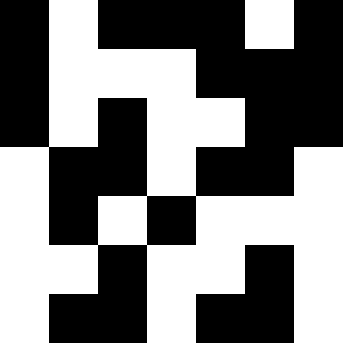[["black", "white", "black", "black", "black", "white", "black"], ["black", "white", "white", "white", "black", "black", "black"], ["black", "white", "black", "white", "white", "black", "black"], ["white", "black", "black", "white", "black", "black", "white"], ["white", "black", "white", "black", "white", "white", "white"], ["white", "white", "black", "white", "white", "black", "white"], ["white", "black", "black", "white", "black", "black", "white"]]